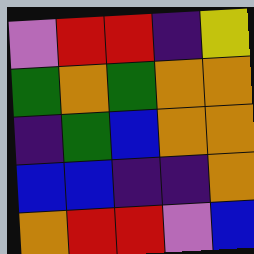[["violet", "red", "red", "indigo", "yellow"], ["green", "orange", "green", "orange", "orange"], ["indigo", "green", "blue", "orange", "orange"], ["blue", "blue", "indigo", "indigo", "orange"], ["orange", "red", "red", "violet", "blue"]]